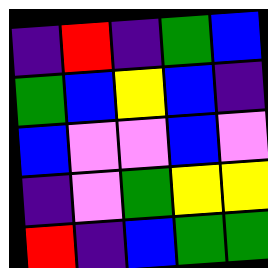[["indigo", "red", "indigo", "green", "blue"], ["green", "blue", "yellow", "blue", "indigo"], ["blue", "violet", "violet", "blue", "violet"], ["indigo", "violet", "green", "yellow", "yellow"], ["red", "indigo", "blue", "green", "green"]]